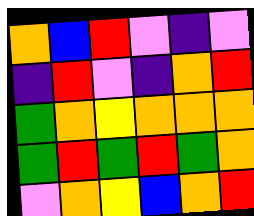[["orange", "blue", "red", "violet", "indigo", "violet"], ["indigo", "red", "violet", "indigo", "orange", "red"], ["green", "orange", "yellow", "orange", "orange", "orange"], ["green", "red", "green", "red", "green", "orange"], ["violet", "orange", "yellow", "blue", "orange", "red"]]